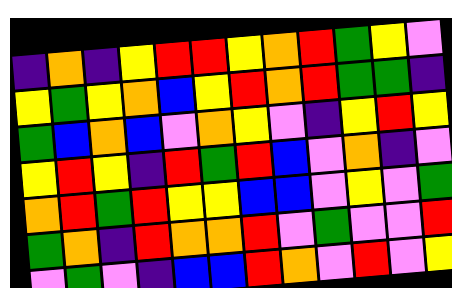[["indigo", "orange", "indigo", "yellow", "red", "red", "yellow", "orange", "red", "green", "yellow", "violet"], ["yellow", "green", "yellow", "orange", "blue", "yellow", "red", "orange", "red", "green", "green", "indigo"], ["green", "blue", "orange", "blue", "violet", "orange", "yellow", "violet", "indigo", "yellow", "red", "yellow"], ["yellow", "red", "yellow", "indigo", "red", "green", "red", "blue", "violet", "orange", "indigo", "violet"], ["orange", "red", "green", "red", "yellow", "yellow", "blue", "blue", "violet", "yellow", "violet", "green"], ["green", "orange", "indigo", "red", "orange", "orange", "red", "violet", "green", "violet", "violet", "red"], ["violet", "green", "violet", "indigo", "blue", "blue", "red", "orange", "violet", "red", "violet", "yellow"]]